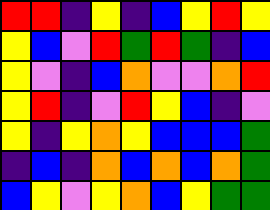[["red", "red", "indigo", "yellow", "indigo", "blue", "yellow", "red", "yellow"], ["yellow", "blue", "violet", "red", "green", "red", "green", "indigo", "blue"], ["yellow", "violet", "indigo", "blue", "orange", "violet", "violet", "orange", "red"], ["yellow", "red", "indigo", "violet", "red", "yellow", "blue", "indigo", "violet"], ["yellow", "indigo", "yellow", "orange", "yellow", "blue", "blue", "blue", "green"], ["indigo", "blue", "indigo", "orange", "blue", "orange", "blue", "orange", "green"], ["blue", "yellow", "violet", "yellow", "orange", "blue", "yellow", "green", "green"]]